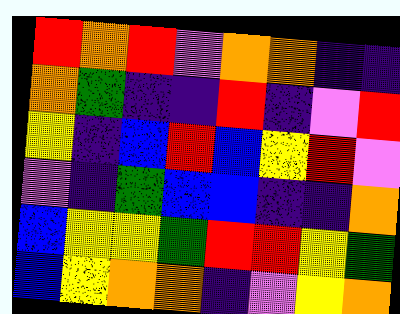[["red", "orange", "red", "violet", "orange", "orange", "indigo", "indigo"], ["orange", "green", "indigo", "indigo", "red", "indigo", "violet", "red"], ["yellow", "indigo", "blue", "red", "blue", "yellow", "red", "violet"], ["violet", "indigo", "green", "blue", "blue", "indigo", "indigo", "orange"], ["blue", "yellow", "yellow", "green", "red", "red", "yellow", "green"], ["blue", "yellow", "orange", "orange", "indigo", "violet", "yellow", "orange"]]